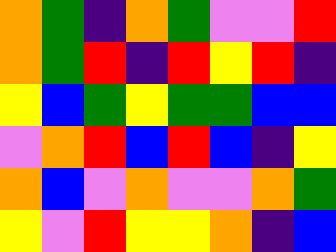[["orange", "green", "indigo", "orange", "green", "violet", "violet", "red"], ["orange", "green", "red", "indigo", "red", "yellow", "red", "indigo"], ["yellow", "blue", "green", "yellow", "green", "green", "blue", "blue"], ["violet", "orange", "red", "blue", "red", "blue", "indigo", "yellow"], ["orange", "blue", "violet", "orange", "violet", "violet", "orange", "green"], ["yellow", "violet", "red", "yellow", "yellow", "orange", "indigo", "blue"]]